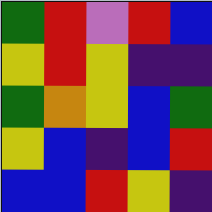[["green", "red", "violet", "red", "blue"], ["yellow", "red", "yellow", "indigo", "indigo"], ["green", "orange", "yellow", "blue", "green"], ["yellow", "blue", "indigo", "blue", "red"], ["blue", "blue", "red", "yellow", "indigo"]]